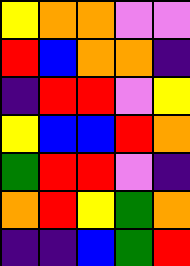[["yellow", "orange", "orange", "violet", "violet"], ["red", "blue", "orange", "orange", "indigo"], ["indigo", "red", "red", "violet", "yellow"], ["yellow", "blue", "blue", "red", "orange"], ["green", "red", "red", "violet", "indigo"], ["orange", "red", "yellow", "green", "orange"], ["indigo", "indigo", "blue", "green", "red"]]